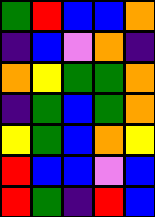[["green", "red", "blue", "blue", "orange"], ["indigo", "blue", "violet", "orange", "indigo"], ["orange", "yellow", "green", "green", "orange"], ["indigo", "green", "blue", "green", "orange"], ["yellow", "green", "blue", "orange", "yellow"], ["red", "blue", "blue", "violet", "blue"], ["red", "green", "indigo", "red", "blue"]]